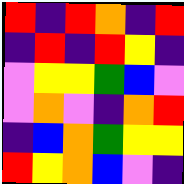[["red", "indigo", "red", "orange", "indigo", "red"], ["indigo", "red", "indigo", "red", "yellow", "indigo"], ["violet", "yellow", "yellow", "green", "blue", "violet"], ["violet", "orange", "violet", "indigo", "orange", "red"], ["indigo", "blue", "orange", "green", "yellow", "yellow"], ["red", "yellow", "orange", "blue", "violet", "indigo"]]